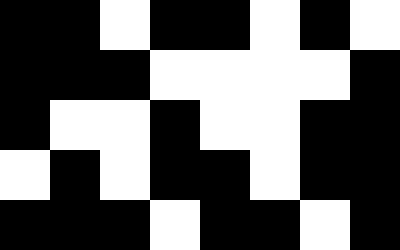[["black", "black", "white", "black", "black", "white", "black", "white"], ["black", "black", "black", "white", "white", "white", "white", "black"], ["black", "white", "white", "black", "white", "white", "black", "black"], ["white", "black", "white", "black", "black", "white", "black", "black"], ["black", "black", "black", "white", "black", "black", "white", "black"]]